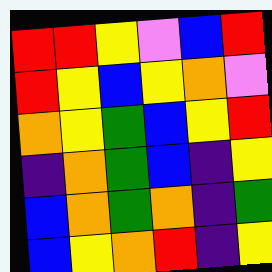[["red", "red", "yellow", "violet", "blue", "red"], ["red", "yellow", "blue", "yellow", "orange", "violet"], ["orange", "yellow", "green", "blue", "yellow", "red"], ["indigo", "orange", "green", "blue", "indigo", "yellow"], ["blue", "orange", "green", "orange", "indigo", "green"], ["blue", "yellow", "orange", "red", "indigo", "yellow"]]